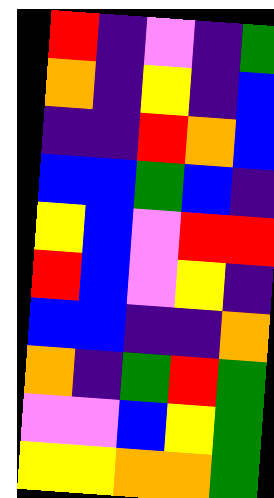[["red", "indigo", "violet", "indigo", "green"], ["orange", "indigo", "yellow", "indigo", "blue"], ["indigo", "indigo", "red", "orange", "blue"], ["blue", "blue", "green", "blue", "indigo"], ["yellow", "blue", "violet", "red", "red"], ["red", "blue", "violet", "yellow", "indigo"], ["blue", "blue", "indigo", "indigo", "orange"], ["orange", "indigo", "green", "red", "green"], ["violet", "violet", "blue", "yellow", "green"], ["yellow", "yellow", "orange", "orange", "green"]]